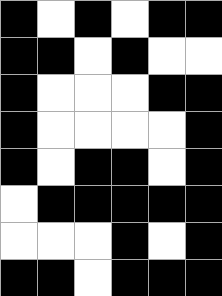[["black", "white", "black", "white", "black", "black"], ["black", "black", "white", "black", "white", "white"], ["black", "white", "white", "white", "black", "black"], ["black", "white", "white", "white", "white", "black"], ["black", "white", "black", "black", "white", "black"], ["white", "black", "black", "black", "black", "black"], ["white", "white", "white", "black", "white", "black"], ["black", "black", "white", "black", "black", "black"]]